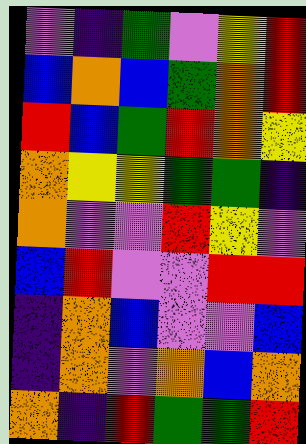[["violet", "indigo", "green", "violet", "yellow", "red"], ["blue", "orange", "blue", "green", "orange", "red"], ["red", "blue", "green", "red", "orange", "yellow"], ["orange", "yellow", "yellow", "green", "green", "indigo"], ["orange", "violet", "violet", "red", "yellow", "violet"], ["blue", "red", "violet", "violet", "red", "red"], ["indigo", "orange", "blue", "violet", "violet", "blue"], ["indigo", "orange", "violet", "orange", "blue", "orange"], ["orange", "indigo", "red", "green", "green", "red"]]